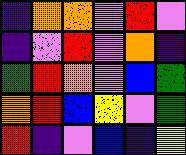[["indigo", "orange", "orange", "violet", "red", "violet"], ["indigo", "violet", "red", "violet", "orange", "indigo"], ["green", "red", "orange", "violet", "blue", "green"], ["orange", "red", "blue", "yellow", "violet", "green"], ["red", "indigo", "violet", "blue", "indigo", "yellow"]]